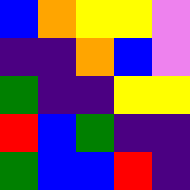[["blue", "orange", "yellow", "yellow", "violet"], ["indigo", "indigo", "orange", "blue", "violet"], ["green", "indigo", "indigo", "yellow", "yellow"], ["red", "blue", "green", "indigo", "indigo"], ["green", "blue", "blue", "red", "indigo"]]